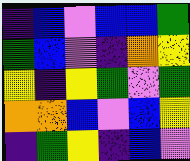[["indigo", "blue", "violet", "blue", "blue", "green"], ["green", "blue", "violet", "indigo", "orange", "yellow"], ["yellow", "indigo", "yellow", "green", "violet", "green"], ["orange", "orange", "blue", "violet", "blue", "yellow"], ["indigo", "green", "yellow", "indigo", "blue", "violet"]]